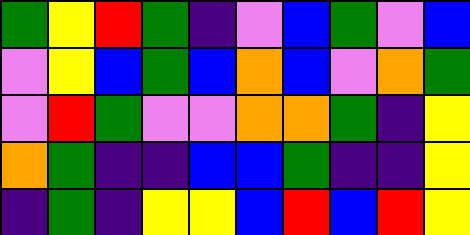[["green", "yellow", "red", "green", "indigo", "violet", "blue", "green", "violet", "blue"], ["violet", "yellow", "blue", "green", "blue", "orange", "blue", "violet", "orange", "green"], ["violet", "red", "green", "violet", "violet", "orange", "orange", "green", "indigo", "yellow"], ["orange", "green", "indigo", "indigo", "blue", "blue", "green", "indigo", "indigo", "yellow"], ["indigo", "green", "indigo", "yellow", "yellow", "blue", "red", "blue", "red", "yellow"]]